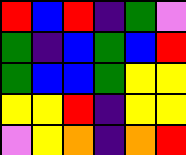[["red", "blue", "red", "indigo", "green", "violet"], ["green", "indigo", "blue", "green", "blue", "red"], ["green", "blue", "blue", "green", "yellow", "yellow"], ["yellow", "yellow", "red", "indigo", "yellow", "yellow"], ["violet", "yellow", "orange", "indigo", "orange", "red"]]